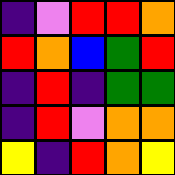[["indigo", "violet", "red", "red", "orange"], ["red", "orange", "blue", "green", "red"], ["indigo", "red", "indigo", "green", "green"], ["indigo", "red", "violet", "orange", "orange"], ["yellow", "indigo", "red", "orange", "yellow"]]